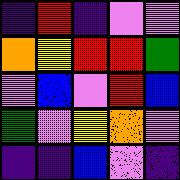[["indigo", "red", "indigo", "violet", "violet"], ["orange", "yellow", "red", "red", "green"], ["violet", "blue", "violet", "red", "blue"], ["green", "violet", "yellow", "orange", "violet"], ["indigo", "indigo", "blue", "violet", "indigo"]]